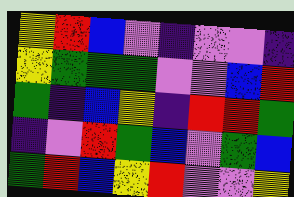[["yellow", "red", "blue", "violet", "indigo", "violet", "violet", "indigo"], ["yellow", "green", "green", "green", "violet", "violet", "blue", "red"], ["green", "indigo", "blue", "yellow", "indigo", "red", "red", "green"], ["indigo", "violet", "red", "green", "blue", "violet", "green", "blue"], ["green", "red", "blue", "yellow", "red", "violet", "violet", "yellow"]]